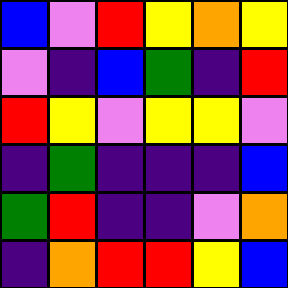[["blue", "violet", "red", "yellow", "orange", "yellow"], ["violet", "indigo", "blue", "green", "indigo", "red"], ["red", "yellow", "violet", "yellow", "yellow", "violet"], ["indigo", "green", "indigo", "indigo", "indigo", "blue"], ["green", "red", "indigo", "indigo", "violet", "orange"], ["indigo", "orange", "red", "red", "yellow", "blue"]]